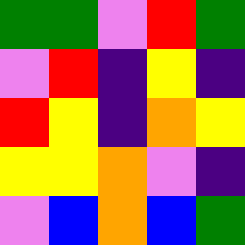[["green", "green", "violet", "red", "green"], ["violet", "red", "indigo", "yellow", "indigo"], ["red", "yellow", "indigo", "orange", "yellow"], ["yellow", "yellow", "orange", "violet", "indigo"], ["violet", "blue", "orange", "blue", "green"]]